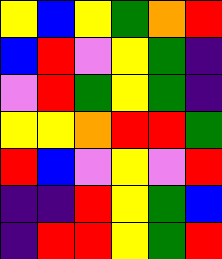[["yellow", "blue", "yellow", "green", "orange", "red"], ["blue", "red", "violet", "yellow", "green", "indigo"], ["violet", "red", "green", "yellow", "green", "indigo"], ["yellow", "yellow", "orange", "red", "red", "green"], ["red", "blue", "violet", "yellow", "violet", "red"], ["indigo", "indigo", "red", "yellow", "green", "blue"], ["indigo", "red", "red", "yellow", "green", "red"]]